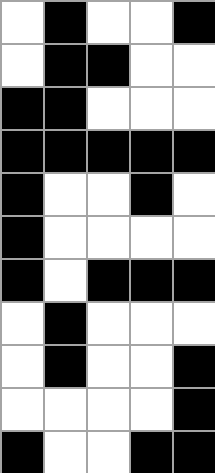[["white", "black", "white", "white", "black"], ["white", "black", "black", "white", "white"], ["black", "black", "white", "white", "white"], ["black", "black", "black", "black", "black"], ["black", "white", "white", "black", "white"], ["black", "white", "white", "white", "white"], ["black", "white", "black", "black", "black"], ["white", "black", "white", "white", "white"], ["white", "black", "white", "white", "black"], ["white", "white", "white", "white", "black"], ["black", "white", "white", "black", "black"]]